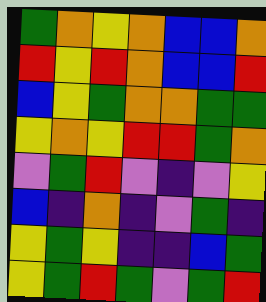[["green", "orange", "yellow", "orange", "blue", "blue", "orange"], ["red", "yellow", "red", "orange", "blue", "blue", "red"], ["blue", "yellow", "green", "orange", "orange", "green", "green"], ["yellow", "orange", "yellow", "red", "red", "green", "orange"], ["violet", "green", "red", "violet", "indigo", "violet", "yellow"], ["blue", "indigo", "orange", "indigo", "violet", "green", "indigo"], ["yellow", "green", "yellow", "indigo", "indigo", "blue", "green"], ["yellow", "green", "red", "green", "violet", "green", "red"]]